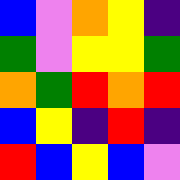[["blue", "violet", "orange", "yellow", "indigo"], ["green", "violet", "yellow", "yellow", "green"], ["orange", "green", "red", "orange", "red"], ["blue", "yellow", "indigo", "red", "indigo"], ["red", "blue", "yellow", "blue", "violet"]]